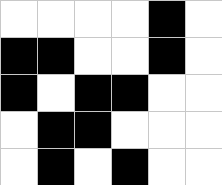[["white", "white", "white", "white", "black", "white"], ["black", "black", "white", "white", "black", "white"], ["black", "white", "black", "black", "white", "white"], ["white", "black", "black", "white", "white", "white"], ["white", "black", "white", "black", "white", "white"]]